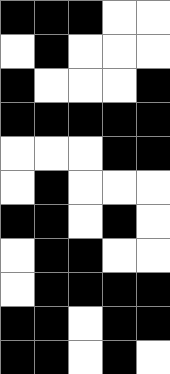[["black", "black", "black", "white", "white"], ["white", "black", "white", "white", "white"], ["black", "white", "white", "white", "black"], ["black", "black", "black", "black", "black"], ["white", "white", "white", "black", "black"], ["white", "black", "white", "white", "white"], ["black", "black", "white", "black", "white"], ["white", "black", "black", "white", "white"], ["white", "black", "black", "black", "black"], ["black", "black", "white", "black", "black"], ["black", "black", "white", "black", "white"]]